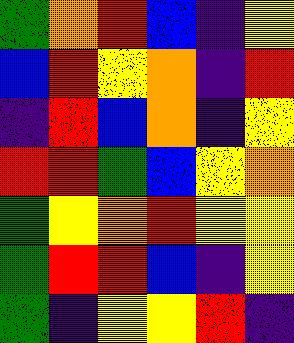[["green", "orange", "red", "blue", "indigo", "yellow"], ["blue", "red", "yellow", "orange", "indigo", "red"], ["indigo", "red", "blue", "orange", "indigo", "yellow"], ["red", "red", "green", "blue", "yellow", "orange"], ["green", "yellow", "orange", "red", "yellow", "yellow"], ["green", "red", "red", "blue", "indigo", "yellow"], ["green", "indigo", "yellow", "yellow", "red", "indigo"]]